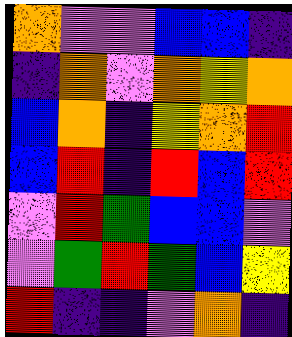[["orange", "violet", "violet", "blue", "blue", "indigo"], ["indigo", "orange", "violet", "orange", "yellow", "orange"], ["blue", "orange", "indigo", "yellow", "orange", "red"], ["blue", "red", "indigo", "red", "blue", "red"], ["violet", "red", "green", "blue", "blue", "violet"], ["violet", "green", "red", "green", "blue", "yellow"], ["red", "indigo", "indigo", "violet", "orange", "indigo"]]